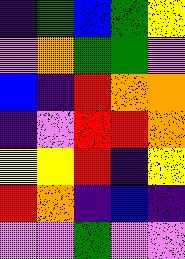[["indigo", "green", "blue", "green", "yellow"], ["violet", "orange", "green", "green", "violet"], ["blue", "indigo", "red", "orange", "orange"], ["indigo", "violet", "red", "red", "orange"], ["yellow", "yellow", "red", "indigo", "yellow"], ["red", "orange", "indigo", "blue", "indigo"], ["violet", "violet", "green", "violet", "violet"]]